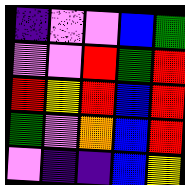[["indigo", "violet", "violet", "blue", "green"], ["violet", "violet", "red", "green", "red"], ["red", "yellow", "red", "blue", "red"], ["green", "violet", "orange", "blue", "red"], ["violet", "indigo", "indigo", "blue", "yellow"]]